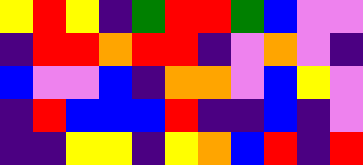[["yellow", "red", "yellow", "indigo", "green", "red", "red", "green", "blue", "violet", "violet"], ["indigo", "red", "red", "orange", "red", "red", "indigo", "violet", "orange", "violet", "indigo"], ["blue", "violet", "violet", "blue", "indigo", "orange", "orange", "violet", "blue", "yellow", "violet"], ["indigo", "red", "blue", "blue", "blue", "red", "indigo", "indigo", "blue", "indigo", "violet"], ["indigo", "indigo", "yellow", "yellow", "indigo", "yellow", "orange", "blue", "red", "indigo", "red"]]